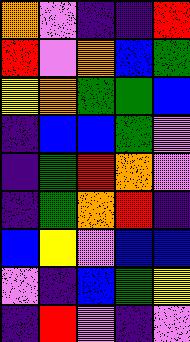[["orange", "violet", "indigo", "indigo", "red"], ["red", "violet", "orange", "blue", "green"], ["yellow", "orange", "green", "green", "blue"], ["indigo", "blue", "blue", "green", "violet"], ["indigo", "green", "red", "orange", "violet"], ["indigo", "green", "orange", "red", "indigo"], ["blue", "yellow", "violet", "blue", "blue"], ["violet", "indigo", "blue", "green", "yellow"], ["indigo", "red", "violet", "indigo", "violet"]]